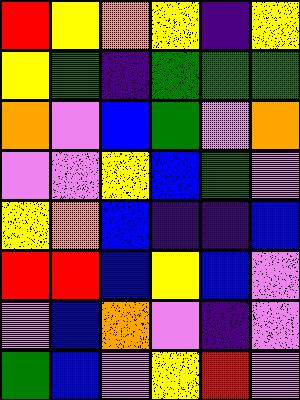[["red", "yellow", "orange", "yellow", "indigo", "yellow"], ["yellow", "green", "indigo", "green", "green", "green"], ["orange", "violet", "blue", "green", "violet", "orange"], ["violet", "violet", "yellow", "blue", "green", "violet"], ["yellow", "orange", "blue", "indigo", "indigo", "blue"], ["red", "red", "blue", "yellow", "blue", "violet"], ["violet", "blue", "orange", "violet", "indigo", "violet"], ["green", "blue", "violet", "yellow", "red", "violet"]]